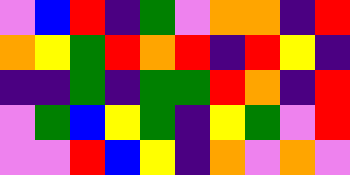[["violet", "blue", "red", "indigo", "green", "violet", "orange", "orange", "indigo", "red"], ["orange", "yellow", "green", "red", "orange", "red", "indigo", "red", "yellow", "indigo"], ["indigo", "indigo", "green", "indigo", "green", "green", "red", "orange", "indigo", "red"], ["violet", "green", "blue", "yellow", "green", "indigo", "yellow", "green", "violet", "red"], ["violet", "violet", "red", "blue", "yellow", "indigo", "orange", "violet", "orange", "violet"]]